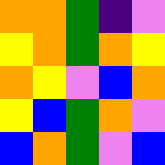[["orange", "orange", "green", "indigo", "violet"], ["yellow", "orange", "green", "orange", "yellow"], ["orange", "yellow", "violet", "blue", "orange"], ["yellow", "blue", "green", "orange", "violet"], ["blue", "orange", "green", "violet", "blue"]]